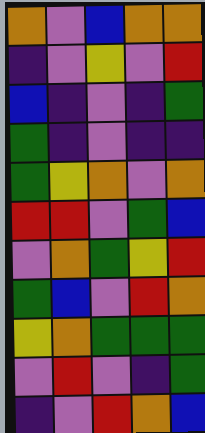[["orange", "violet", "blue", "orange", "orange"], ["indigo", "violet", "yellow", "violet", "red"], ["blue", "indigo", "violet", "indigo", "green"], ["green", "indigo", "violet", "indigo", "indigo"], ["green", "yellow", "orange", "violet", "orange"], ["red", "red", "violet", "green", "blue"], ["violet", "orange", "green", "yellow", "red"], ["green", "blue", "violet", "red", "orange"], ["yellow", "orange", "green", "green", "green"], ["violet", "red", "violet", "indigo", "green"], ["indigo", "violet", "red", "orange", "blue"]]